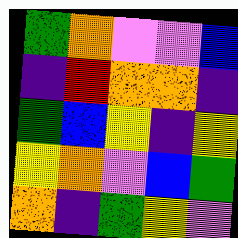[["green", "orange", "violet", "violet", "blue"], ["indigo", "red", "orange", "orange", "indigo"], ["green", "blue", "yellow", "indigo", "yellow"], ["yellow", "orange", "violet", "blue", "green"], ["orange", "indigo", "green", "yellow", "violet"]]